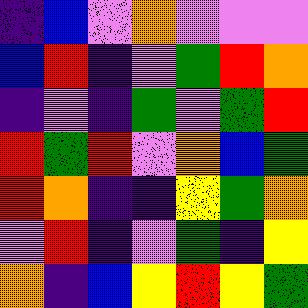[["indigo", "blue", "violet", "orange", "violet", "violet", "violet"], ["blue", "red", "indigo", "violet", "green", "red", "orange"], ["indigo", "violet", "indigo", "green", "violet", "green", "red"], ["red", "green", "red", "violet", "orange", "blue", "green"], ["red", "orange", "indigo", "indigo", "yellow", "green", "orange"], ["violet", "red", "indigo", "violet", "green", "indigo", "yellow"], ["orange", "indigo", "blue", "yellow", "red", "yellow", "green"]]